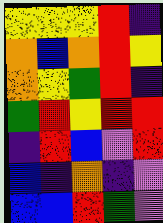[["yellow", "yellow", "yellow", "red", "indigo"], ["orange", "blue", "orange", "red", "yellow"], ["orange", "yellow", "green", "red", "indigo"], ["green", "red", "yellow", "red", "red"], ["indigo", "red", "blue", "violet", "red"], ["blue", "indigo", "orange", "indigo", "violet"], ["blue", "blue", "red", "green", "violet"]]